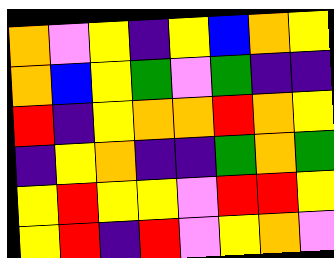[["orange", "violet", "yellow", "indigo", "yellow", "blue", "orange", "yellow"], ["orange", "blue", "yellow", "green", "violet", "green", "indigo", "indigo"], ["red", "indigo", "yellow", "orange", "orange", "red", "orange", "yellow"], ["indigo", "yellow", "orange", "indigo", "indigo", "green", "orange", "green"], ["yellow", "red", "yellow", "yellow", "violet", "red", "red", "yellow"], ["yellow", "red", "indigo", "red", "violet", "yellow", "orange", "violet"]]